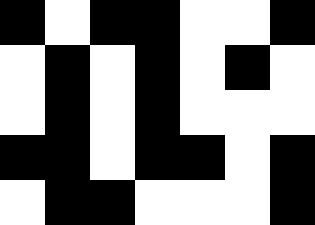[["black", "white", "black", "black", "white", "white", "black"], ["white", "black", "white", "black", "white", "black", "white"], ["white", "black", "white", "black", "white", "white", "white"], ["black", "black", "white", "black", "black", "white", "black"], ["white", "black", "black", "white", "white", "white", "black"]]